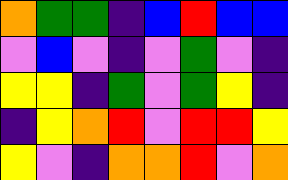[["orange", "green", "green", "indigo", "blue", "red", "blue", "blue"], ["violet", "blue", "violet", "indigo", "violet", "green", "violet", "indigo"], ["yellow", "yellow", "indigo", "green", "violet", "green", "yellow", "indigo"], ["indigo", "yellow", "orange", "red", "violet", "red", "red", "yellow"], ["yellow", "violet", "indigo", "orange", "orange", "red", "violet", "orange"]]